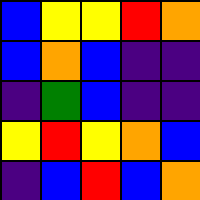[["blue", "yellow", "yellow", "red", "orange"], ["blue", "orange", "blue", "indigo", "indigo"], ["indigo", "green", "blue", "indigo", "indigo"], ["yellow", "red", "yellow", "orange", "blue"], ["indigo", "blue", "red", "blue", "orange"]]